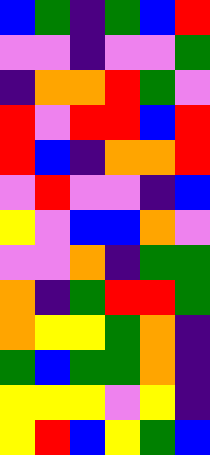[["blue", "green", "indigo", "green", "blue", "red"], ["violet", "violet", "indigo", "violet", "violet", "green"], ["indigo", "orange", "orange", "red", "green", "violet"], ["red", "violet", "red", "red", "blue", "red"], ["red", "blue", "indigo", "orange", "orange", "red"], ["violet", "red", "violet", "violet", "indigo", "blue"], ["yellow", "violet", "blue", "blue", "orange", "violet"], ["violet", "violet", "orange", "indigo", "green", "green"], ["orange", "indigo", "green", "red", "red", "green"], ["orange", "yellow", "yellow", "green", "orange", "indigo"], ["green", "blue", "green", "green", "orange", "indigo"], ["yellow", "yellow", "yellow", "violet", "yellow", "indigo"], ["yellow", "red", "blue", "yellow", "green", "blue"]]